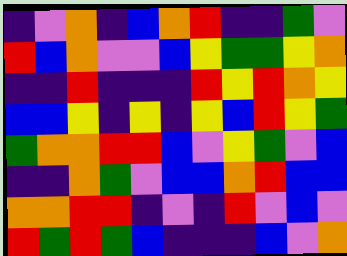[["indigo", "violet", "orange", "indigo", "blue", "orange", "red", "indigo", "indigo", "green", "violet"], ["red", "blue", "orange", "violet", "violet", "blue", "yellow", "green", "green", "yellow", "orange"], ["indigo", "indigo", "red", "indigo", "indigo", "indigo", "red", "yellow", "red", "orange", "yellow"], ["blue", "blue", "yellow", "indigo", "yellow", "indigo", "yellow", "blue", "red", "yellow", "green"], ["green", "orange", "orange", "red", "red", "blue", "violet", "yellow", "green", "violet", "blue"], ["indigo", "indigo", "orange", "green", "violet", "blue", "blue", "orange", "red", "blue", "blue"], ["orange", "orange", "red", "red", "indigo", "violet", "indigo", "red", "violet", "blue", "violet"], ["red", "green", "red", "green", "blue", "indigo", "indigo", "indigo", "blue", "violet", "orange"]]